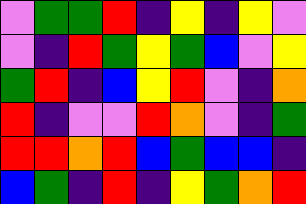[["violet", "green", "green", "red", "indigo", "yellow", "indigo", "yellow", "violet"], ["violet", "indigo", "red", "green", "yellow", "green", "blue", "violet", "yellow"], ["green", "red", "indigo", "blue", "yellow", "red", "violet", "indigo", "orange"], ["red", "indigo", "violet", "violet", "red", "orange", "violet", "indigo", "green"], ["red", "red", "orange", "red", "blue", "green", "blue", "blue", "indigo"], ["blue", "green", "indigo", "red", "indigo", "yellow", "green", "orange", "red"]]